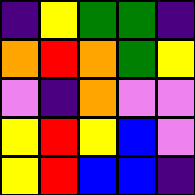[["indigo", "yellow", "green", "green", "indigo"], ["orange", "red", "orange", "green", "yellow"], ["violet", "indigo", "orange", "violet", "violet"], ["yellow", "red", "yellow", "blue", "violet"], ["yellow", "red", "blue", "blue", "indigo"]]